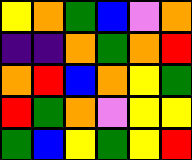[["yellow", "orange", "green", "blue", "violet", "orange"], ["indigo", "indigo", "orange", "green", "orange", "red"], ["orange", "red", "blue", "orange", "yellow", "green"], ["red", "green", "orange", "violet", "yellow", "yellow"], ["green", "blue", "yellow", "green", "yellow", "red"]]